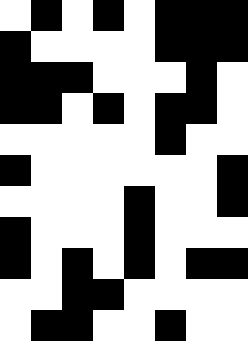[["white", "black", "white", "black", "white", "black", "black", "black"], ["black", "white", "white", "white", "white", "black", "black", "black"], ["black", "black", "black", "white", "white", "white", "black", "white"], ["black", "black", "white", "black", "white", "black", "black", "white"], ["white", "white", "white", "white", "white", "black", "white", "white"], ["black", "white", "white", "white", "white", "white", "white", "black"], ["white", "white", "white", "white", "black", "white", "white", "black"], ["black", "white", "white", "white", "black", "white", "white", "white"], ["black", "white", "black", "white", "black", "white", "black", "black"], ["white", "white", "black", "black", "white", "white", "white", "white"], ["white", "black", "black", "white", "white", "black", "white", "white"]]